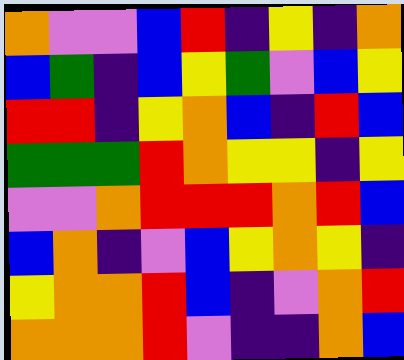[["orange", "violet", "violet", "blue", "red", "indigo", "yellow", "indigo", "orange"], ["blue", "green", "indigo", "blue", "yellow", "green", "violet", "blue", "yellow"], ["red", "red", "indigo", "yellow", "orange", "blue", "indigo", "red", "blue"], ["green", "green", "green", "red", "orange", "yellow", "yellow", "indigo", "yellow"], ["violet", "violet", "orange", "red", "red", "red", "orange", "red", "blue"], ["blue", "orange", "indigo", "violet", "blue", "yellow", "orange", "yellow", "indigo"], ["yellow", "orange", "orange", "red", "blue", "indigo", "violet", "orange", "red"], ["orange", "orange", "orange", "red", "violet", "indigo", "indigo", "orange", "blue"]]